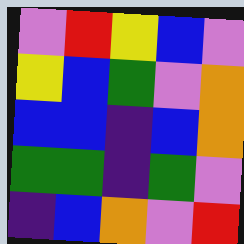[["violet", "red", "yellow", "blue", "violet"], ["yellow", "blue", "green", "violet", "orange"], ["blue", "blue", "indigo", "blue", "orange"], ["green", "green", "indigo", "green", "violet"], ["indigo", "blue", "orange", "violet", "red"]]